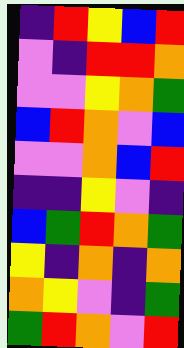[["indigo", "red", "yellow", "blue", "red"], ["violet", "indigo", "red", "red", "orange"], ["violet", "violet", "yellow", "orange", "green"], ["blue", "red", "orange", "violet", "blue"], ["violet", "violet", "orange", "blue", "red"], ["indigo", "indigo", "yellow", "violet", "indigo"], ["blue", "green", "red", "orange", "green"], ["yellow", "indigo", "orange", "indigo", "orange"], ["orange", "yellow", "violet", "indigo", "green"], ["green", "red", "orange", "violet", "red"]]